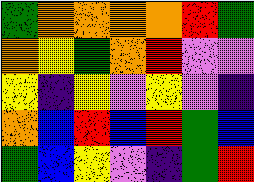[["green", "orange", "orange", "orange", "orange", "red", "green"], ["orange", "yellow", "green", "orange", "red", "violet", "violet"], ["yellow", "indigo", "yellow", "violet", "yellow", "violet", "indigo"], ["orange", "blue", "red", "blue", "red", "green", "blue"], ["green", "blue", "yellow", "violet", "indigo", "green", "red"]]